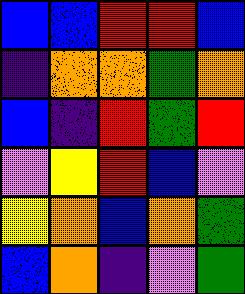[["blue", "blue", "red", "red", "blue"], ["indigo", "orange", "orange", "green", "orange"], ["blue", "indigo", "red", "green", "red"], ["violet", "yellow", "red", "blue", "violet"], ["yellow", "orange", "blue", "orange", "green"], ["blue", "orange", "indigo", "violet", "green"]]